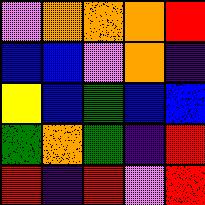[["violet", "orange", "orange", "orange", "red"], ["blue", "blue", "violet", "orange", "indigo"], ["yellow", "blue", "green", "blue", "blue"], ["green", "orange", "green", "indigo", "red"], ["red", "indigo", "red", "violet", "red"]]